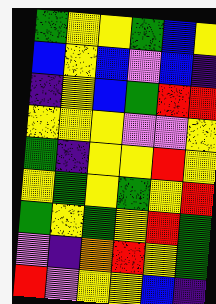[["green", "yellow", "yellow", "green", "blue", "yellow"], ["blue", "yellow", "blue", "violet", "blue", "indigo"], ["indigo", "yellow", "blue", "green", "red", "red"], ["yellow", "yellow", "yellow", "violet", "violet", "yellow"], ["green", "indigo", "yellow", "yellow", "red", "yellow"], ["yellow", "green", "yellow", "green", "yellow", "red"], ["green", "yellow", "green", "yellow", "red", "green"], ["violet", "indigo", "orange", "red", "yellow", "green"], ["red", "violet", "yellow", "yellow", "blue", "indigo"]]